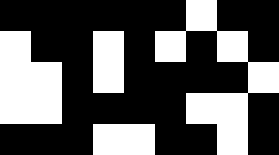[["black", "black", "black", "black", "black", "black", "white", "black", "black"], ["white", "black", "black", "white", "black", "white", "black", "white", "black"], ["white", "white", "black", "white", "black", "black", "black", "black", "white"], ["white", "white", "black", "black", "black", "black", "white", "white", "black"], ["black", "black", "black", "white", "white", "black", "black", "white", "black"]]